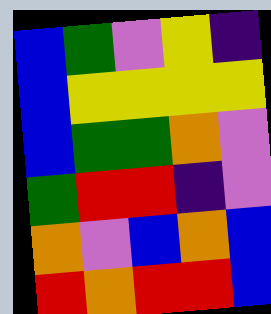[["blue", "green", "violet", "yellow", "indigo"], ["blue", "yellow", "yellow", "yellow", "yellow"], ["blue", "green", "green", "orange", "violet"], ["green", "red", "red", "indigo", "violet"], ["orange", "violet", "blue", "orange", "blue"], ["red", "orange", "red", "red", "blue"]]